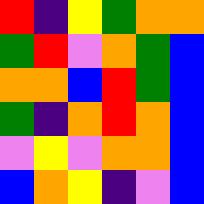[["red", "indigo", "yellow", "green", "orange", "orange"], ["green", "red", "violet", "orange", "green", "blue"], ["orange", "orange", "blue", "red", "green", "blue"], ["green", "indigo", "orange", "red", "orange", "blue"], ["violet", "yellow", "violet", "orange", "orange", "blue"], ["blue", "orange", "yellow", "indigo", "violet", "blue"]]